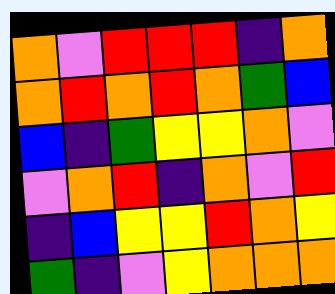[["orange", "violet", "red", "red", "red", "indigo", "orange"], ["orange", "red", "orange", "red", "orange", "green", "blue"], ["blue", "indigo", "green", "yellow", "yellow", "orange", "violet"], ["violet", "orange", "red", "indigo", "orange", "violet", "red"], ["indigo", "blue", "yellow", "yellow", "red", "orange", "yellow"], ["green", "indigo", "violet", "yellow", "orange", "orange", "orange"]]